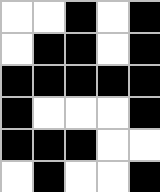[["white", "white", "black", "white", "black"], ["white", "black", "black", "white", "black"], ["black", "black", "black", "black", "black"], ["black", "white", "white", "white", "black"], ["black", "black", "black", "white", "white"], ["white", "black", "white", "white", "black"]]